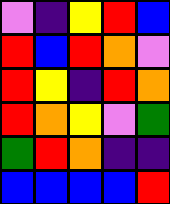[["violet", "indigo", "yellow", "red", "blue"], ["red", "blue", "red", "orange", "violet"], ["red", "yellow", "indigo", "red", "orange"], ["red", "orange", "yellow", "violet", "green"], ["green", "red", "orange", "indigo", "indigo"], ["blue", "blue", "blue", "blue", "red"]]